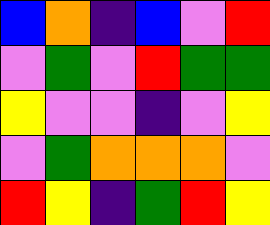[["blue", "orange", "indigo", "blue", "violet", "red"], ["violet", "green", "violet", "red", "green", "green"], ["yellow", "violet", "violet", "indigo", "violet", "yellow"], ["violet", "green", "orange", "orange", "orange", "violet"], ["red", "yellow", "indigo", "green", "red", "yellow"]]